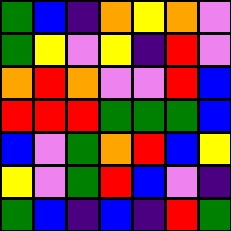[["green", "blue", "indigo", "orange", "yellow", "orange", "violet"], ["green", "yellow", "violet", "yellow", "indigo", "red", "violet"], ["orange", "red", "orange", "violet", "violet", "red", "blue"], ["red", "red", "red", "green", "green", "green", "blue"], ["blue", "violet", "green", "orange", "red", "blue", "yellow"], ["yellow", "violet", "green", "red", "blue", "violet", "indigo"], ["green", "blue", "indigo", "blue", "indigo", "red", "green"]]